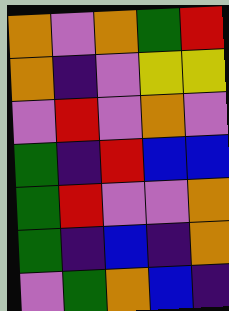[["orange", "violet", "orange", "green", "red"], ["orange", "indigo", "violet", "yellow", "yellow"], ["violet", "red", "violet", "orange", "violet"], ["green", "indigo", "red", "blue", "blue"], ["green", "red", "violet", "violet", "orange"], ["green", "indigo", "blue", "indigo", "orange"], ["violet", "green", "orange", "blue", "indigo"]]